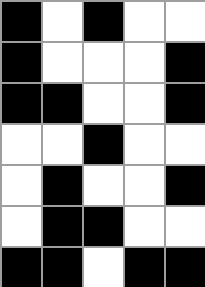[["black", "white", "black", "white", "white"], ["black", "white", "white", "white", "black"], ["black", "black", "white", "white", "black"], ["white", "white", "black", "white", "white"], ["white", "black", "white", "white", "black"], ["white", "black", "black", "white", "white"], ["black", "black", "white", "black", "black"]]